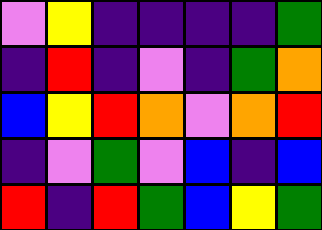[["violet", "yellow", "indigo", "indigo", "indigo", "indigo", "green"], ["indigo", "red", "indigo", "violet", "indigo", "green", "orange"], ["blue", "yellow", "red", "orange", "violet", "orange", "red"], ["indigo", "violet", "green", "violet", "blue", "indigo", "blue"], ["red", "indigo", "red", "green", "blue", "yellow", "green"]]